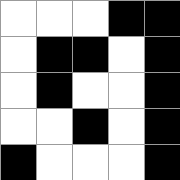[["white", "white", "white", "black", "black"], ["white", "black", "black", "white", "black"], ["white", "black", "white", "white", "black"], ["white", "white", "black", "white", "black"], ["black", "white", "white", "white", "black"]]